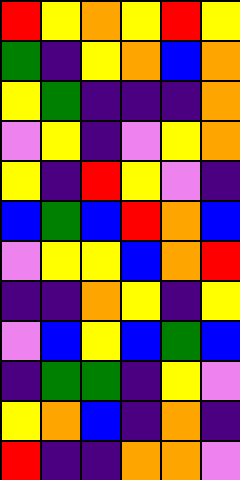[["red", "yellow", "orange", "yellow", "red", "yellow"], ["green", "indigo", "yellow", "orange", "blue", "orange"], ["yellow", "green", "indigo", "indigo", "indigo", "orange"], ["violet", "yellow", "indigo", "violet", "yellow", "orange"], ["yellow", "indigo", "red", "yellow", "violet", "indigo"], ["blue", "green", "blue", "red", "orange", "blue"], ["violet", "yellow", "yellow", "blue", "orange", "red"], ["indigo", "indigo", "orange", "yellow", "indigo", "yellow"], ["violet", "blue", "yellow", "blue", "green", "blue"], ["indigo", "green", "green", "indigo", "yellow", "violet"], ["yellow", "orange", "blue", "indigo", "orange", "indigo"], ["red", "indigo", "indigo", "orange", "orange", "violet"]]